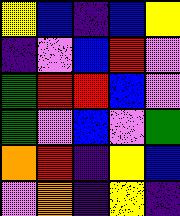[["yellow", "blue", "indigo", "blue", "yellow"], ["indigo", "violet", "blue", "red", "violet"], ["green", "red", "red", "blue", "violet"], ["green", "violet", "blue", "violet", "green"], ["orange", "red", "indigo", "yellow", "blue"], ["violet", "orange", "indigo", "yellow", "indigo"]]